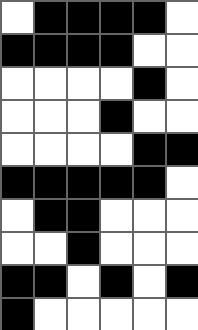[["white", "black", "black", "black", "black", "white"], ["black", "black", "black", "black", "white", "white"], ["white", "white", "white", "white", "black", "white"], ["white", "white", "white", "black", "white", "white"], ["white", "white", "white", "white", "black", "black"], ["black", "black", "black", "black", "black", "white"], ["white", "black", "black", "white", "white", "white"], ["white", "white", "black", "white", "white", "white"], ["black", "black", "white", "black", "white", "black"], ["black", "white", "white", "white", "white", "white"]]